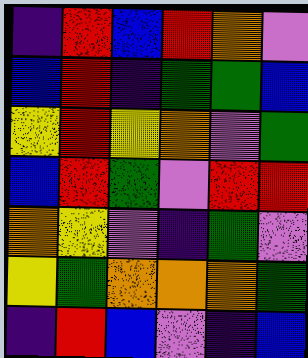[["indigo", "red", "blue", "red", "orange", "violet"], ["blue", "red", "indigo", "green", "green", "blue"], ["yellow", "red", "yellow", "orange", "violet", "green"], ["blue", "red", "green", "violet", "red", "red"], ["orange", "yellow", "violet", "indigo", "green", "violet"], ["yellow", "green", "orange", "orange", "orange", "green"], ["indigo", "red", "blue", "violet", "indigo", "blue"]]